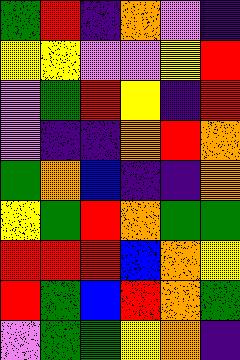[["green", "red", "indigo", "orange", "violet", "indigo"], ["yellow", "yellow", "violet", "violet", "yellow", "red"], ["violet", "green", "red", "yellow", "indigo", "red"], ["violet", "indigo", "indigo", "orange", "red", "orange"], ["green", "orange", "blue", "indigo", "indigo", "orange"], ["yellow", "green", "red", "orange", "green", "green"], ["red", "red", "red", "blue", "orange", "yellow"], ["red", "green", "blue", "red", "orange", "green"], ["violet", "green", "green", "yellow", "orange", "indigo"]]